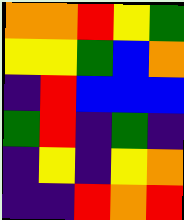[["orange", "orange", "red", "yellow", "green"], ["yellow", "yellow", "green", "blue", "orange"], ["indigo", "red", "blue", "blue", "blue"], ["green", "red", "indigo", "green", "indigo"], ["indigo", "yellow", "indigo", "yellow", "orange"], ["indigo", "indigo", "red", "orange", "red"]]